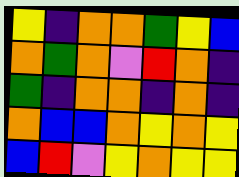[["yellow", "indigo", "orange", "orange", "green", "yellow", "blue"], ["orange", "green", "orange", "violet", "red", "orange", "indigo"], ["green", "indigo", "orange", "orange", "indigo", "orange", "indigo"], ["orange", "blue", "blue", "orange", "yellow", "orange", "yellow"], ["blue", "red", "violet", "yellow", "orange", "yellow", "yellow"]]